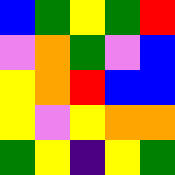[["blue", "green", "yellow", "green", "red"], ["violet", "orange", "green", "violet", "blue"], ["yellow", "orange", "red", "blue", "blue"], ["yellow", "violet", "yellow", "orange", "orange"], ["green", "yellow", "indigo", "yellow", "green"]]